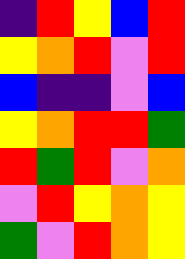[["indigo", "red", "yellow", "blue", "red"], ["yellow", "orange", "red", "violet", "red"], ["blue", "indigo", "indigo", "violet", "blue"], ["yellow", "orange", "red", "red", "green"], ["red", "green", "red", "violet", "orange"], ["violet", "red", "yellow", "orange", "yellow"], ["green", "violet", "red", "orange", "yellow"]]